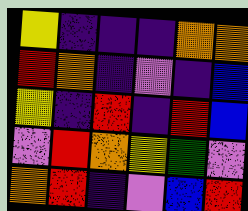[["yellow", "indigo", "indigo", "indigo", "orange", "orange"], ["red", "orange", "indigo", "violet", "indigo", "blue"], ["yellow", "indigo", "red", "indigo", "red", "blue"], ["violet", "red", "orange", "yellow", "green", "violet"], ["orange", "red", "indigo", "violet", "blue", "red"]]